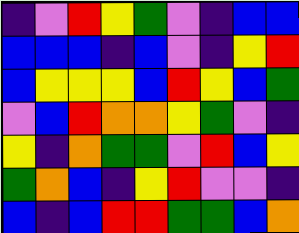[["indigo", "violet", "red", "yellow", "green", "violet", "indigo", "blue", "blue"], ["blue", "blue", "blue", "indigo", "blue", "violet", "indigo", "yellow", "red"], ["blue", "yellow", "yellow", "yellow", "blue", "red", "yellow", "blue", "green"], ["violet", "blue", "red", "orange", "orange", "yellow", "green", "violet", "indigo"], ["yellow", "indigo", "orange", "green", "green", "violet", "red", "blue", "yellow"], ["green", "orange", "blue", "indigo", "yellow", "red", "violet", "violet", "indigo"], ["blue", "indigo", "blue", "red", "red", "green", "green", "blue", "orange"]]